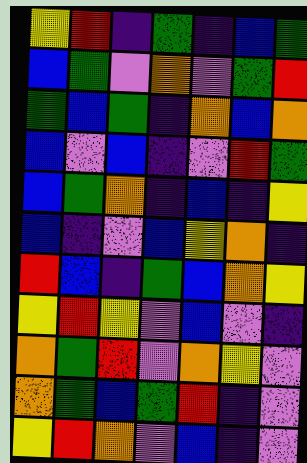[["yellow", "red", "indigo", "green", "indigo", "blue", "green"], ["blue", "green", "violet", "orange", "violet", "green", "red"], ["green", "blue", "green", "indigo", "orange", "blue", "orange"], ["blue", "violet", "blue", "indigo", "violet", "red", "green"], ["blue", "green", "orange", "indigo", "blue", "indigo", "yellow"], ["blue", "indigo", "violet", "blue", "yellow", "orange", "indigo"], ["red", "blue", "indigo", "green", "blue", "orange", "yellow"], ["yellow", "red", "yellow", "violet", "blue", "violet", "indigo"], ["orange", "green", "red", "violet", "orange", "yellow", "violet"], ["orange", "green", "blue", "green", "red", "indigo", "violet"], ["yellow", "red", "orange", "violet", "blue", "indigo", "violet"]]